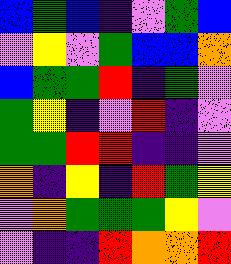[["blue", "green", "blue", "indigo", "violet", "green", "blue"], ["violet", "yellow", "violet", "green", "blue", "blue", "orange"], ["blue", "green", "green", "red", "indigo", "green", "violet"], ["green", "yellow", "indigo", "violet", "red", "indigo", "violet"], ["green", "green", "red", "red", "indigo", "indigo", "violet"], ["orange", "indigo", "yellow", "indigo", "red", "green", "yellow"], ["violet", "orange", "green", "green", "green", "yellow", "violet"], ["violet", "indigo", "indigo", "red", "orange", "orange", "red"]]